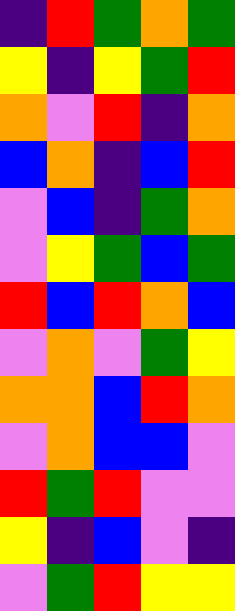[["indigo", "red", "green", "orange", "green"], ["yellow", "indigo", "yellow", "green", "red"], ["orange", "violet", "red", "indigo", "orange"], ["blue", "orange", "indigo", "blue", "red"], ["violet", "blue", "indigo", "green", "orange"], ["violet", "yellow", "green", "blue", "green"], ["red", "blue", "red", "orange", "blue"], ["violet", "orange", "violet", "green", "yellow"], ["orange", "orange", "blue", "red", "orange"], ["violet", "orange", "blue", "blue", "violet"], ["red", "green", "red", "violet", "violet"], ["yellow", "indigo", "blue", "violet", "indigo"], ["violet", "green", "red", "yellow", "yellow"]]